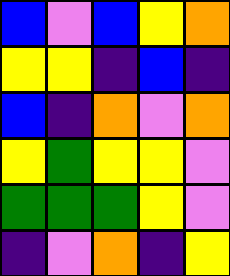[["blue", "violet", "blue", "yellow", "orange"], ["yellow", "yellow", "indigo", "blue", "indigo"], ["blue", "indigo", "orange", "violet", "orange"], ["yellow", "green", "yellow", "yellow", "violet"], ["green", "green", "green", "yellow", "violet"], ["indigo", "violet", "orange", "indigo", "yellow"]]